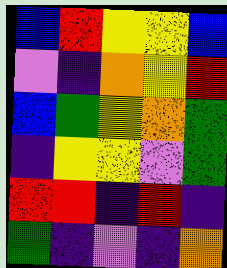[["blue", "red", "yellow", "yellow", "blue"], ["violet", "indigo", "orange", "yellow", "red"], ["blue", "green", "yellow", "orange", "green"], ["indigo", "yellow", "yellow", "violet", "green"], ["red", "red", "indigo", "red", "indigo"], ["green", "indigo", "violet", "indigo", "orange"]]